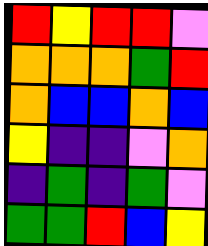[["red", "yellow", "red", "red", "violet"], ["orange", "orange", "orange", "green", "red"], ["orange", "blue", "blue", "orange", "blue"], ["yellow", "indigo", "indigo", "violet", "orange"], ["indigo", "green", "indigo", "green", "violet"], ["green", "green", "red", "blue", "yellow"]]